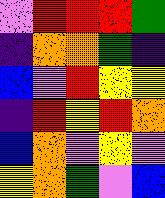[["violet", "red", "red", "red", "green"], ["indigo", "orange", "orange", "green", "indigo"], ["blue", "violet", "red", "yellow", "yellow"], ["indigo", "red", "yellow", "red", "orange"], ["blue", "orange", "violet", "yellow", "violet"], ["yellow", "orange", "green", "violet", "blue"]]